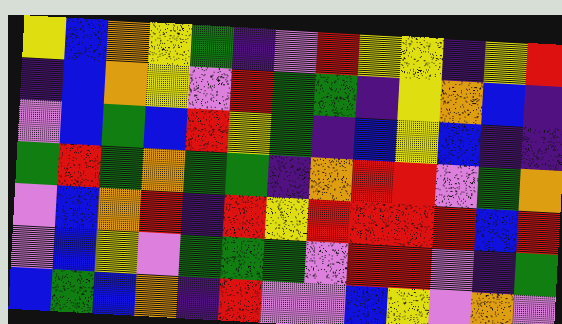[["yellow", "blue", "orange", "yellow", "green", "indigo", "violet", "red", "yellow", "yellow", "indigo", "yellow", "red"], ["indigo", "blue", "orange", "yellow", "violet", "red", "green", "green", "indigo", "yellow", "orange", "blue", "indigo"], ["violet", "blue", "green", "blue", "red", "yellow", "green", "indigo", "blue", "yellow", "blue", "indigo", "indigo"], ["green", "red", "green", "orange", "green", "green", "indigo", "orange", "red", "red", "violet", "green", "orange"], ["violet", "blue", "orange", "red", "indigo", "red", "yellow", "red", "red", "red", "red", "blue", "red"], ["violet", "blue", "yellow", "violet", "green", "green", "green", "violet", "red", "red", "violet", "indigo", "green"], ["blue", "green", "blue", "orange", "indigo", "red", "violet", "violet", "blue", "yellow", "violet", "orange", "violet"]]